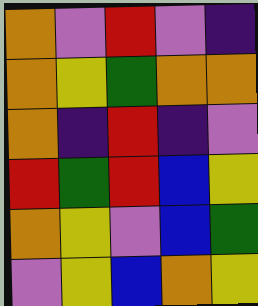[["orange", "violet", "red", "violet", "indigo"], ["orange", "yellow", "green", "orange", "orange"], ["orange", "indigo", "red", "indigo", "violet"], ["red", "green", "red", "blue", "yellow"], ["orange", "yellow", "violet", "blue", "green"], ["violet", "yellow", "blue", "orange", "yellow"]]